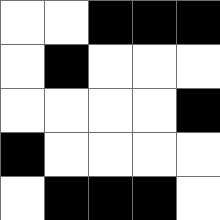[["white", "white", "black", "black", "black"], ["white", "black", "white", "white", "white"], ["white", "white", "white", "white", "black"], ["black", "white", "white", "white", "white"], ["white", "black", "black", "black", "white"]]